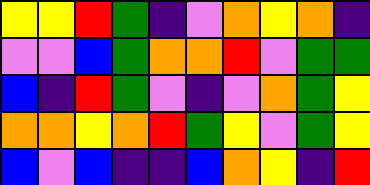[["yellow", "yellow", "red", "green", "indigo", "violet", "orange", "yellow", "orange", "indigo"], ["violet", "violet", "blue", "green", "orange", "orange", "red", "violet", "green", "green"], ["blue", "indigo", "red", "green", "violet", "indigo", "violet", "orange", "green", "yellow"], ["orange", "orange", "yellow", "orange", "red", "green", "yellow", "violet", "green", "yellow"], ["blue", "violet", "blue", "indigo", "indigo", "blue", "orange", "yellow", "indigo", "red"]]